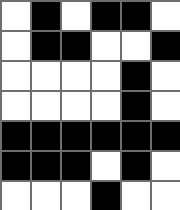[["white", "black", "white", "black", "black", "white"], ["white", "black", "black", "white", "white", "black"], ["white", "white", "white", "white", "black", "white"], ["white", "white", "white", "white", "black", "white"], ["black", "black", "black", "black", "black", "black"], ["black", "black", "black", "white", "black", "white"], ["white", "white", "white", "black", "white", "white"]]